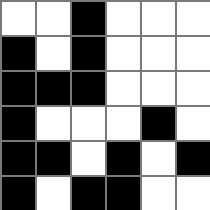[["white", "white", "black", "white", "white", "white"], ["black", "white", "black", "white", "white", "white"], ["black", "black", "black", "white", "white", "white"], ["black", "white", "white", "white", "black", "white"], ["black", "black", "white", "black", "white", "black"], ["black", "white", "black", "black", "white", "white"]]